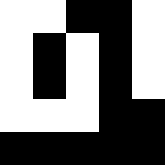[["white", "white", "black", "black", "white"], ["white", "black", "white", "black", "white"], ["white", "black", "white", "black", "white"], ["white", "white", "white", "black", "black"], ["black", "black", "black", "black", "black"]]